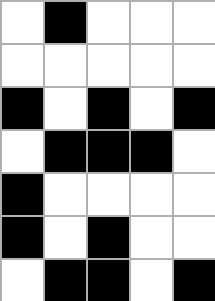[["white", "black", "white", "white", "white"], ["white", "white", "white", "white", "white"], ["black", "white", "black", "white", "black"], ["white", "black", "black", "black", "white"], ["black", "white", "white", "white", "white"], ["black", "white", "black", "white", "white"], ["white", "black", "black", "white", "black"]]